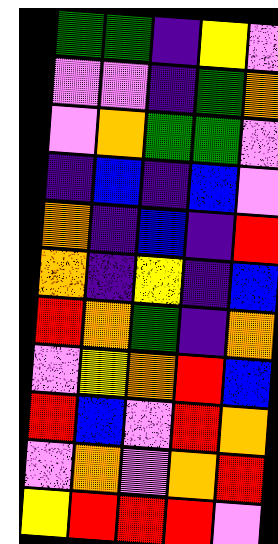[["green", "green", "indigo", "yellow", "violet"], ["violet", "violet", "indigo", "green", "orange"], ["violet", "orange", "green", "green", "violet"], ["indigo", "blue", "indigo", "blue", "violet"], ["orange", "indigo", "blue", "indigo", "red"], ["orange", "indigo", "yellow", "indigo", "blue"], ["red", "orange", "green", "indigo", "orange"], ["violet", "yellow", "orange", "red", "blue"], ["red", "blue", "violet", "red", "orange"], ["violet", "orange", "violet", "orange", "red"], ["yellow", "red", "red", "red", "violet"]]